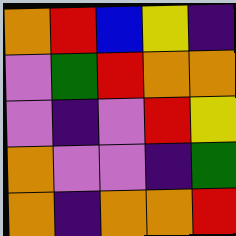[["orange", "red", "blue", "yellow", "indigo"], ["violet", "green", "red", "orange", "orange"], ["violet", "indigo", "violet", "red", "yellow"], ["orange", "violet", "violet", "indigo", "green"], ["orange", "indigo", "orange", "orange", "red"]]